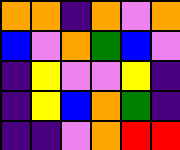[["orange", "orange", "indigo", "orange", "violet", "orange"], ["blue", "violet", "orange", "green", "blue", "violet"], ["indigo", "yellow", "violet", "violet", "yellow", "indigo"], ["indigo", "yellow", "blue", "orange", "green", "indigo"], ["indigo", "indigo", "violet", "orange", "red", "red"]]